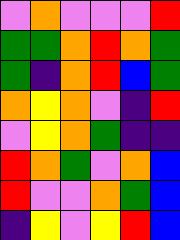[["violet", "orange", "violet", "violet", "violet", "red"], ["green", "green", "orange", "red", "orange", "green"], ["green", "indigo", "orange", "red", "blue", "green"], ["orange", "yellow", "orange", "violet", "indigo", "red"], ["violet", "yellow", "orange", "green", "indigo", "indigo"], ["red", "orange", "green", "violet", "orange", "blue"], ["red", "violet", "violet", "orange", "green", "blue"], ["indigo", "yellow", "violet", "yellow", "red", "blue"]]